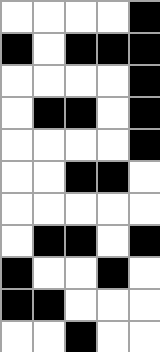[["white", "white", "white", "white", "black"], ["black", "white", "black", "black", "black"], ["white", "white", "white", "white", "black"], ["white", "black", "black", "white", "black"], ["white", "white", "white", "white", "black"], ["white", "white", "black", "black", "white"], ["white", "white", "white", "white", "white"], ["white", "black", "black", "white", "black"], ["black", "white", "white", "black", "white"], ["black", "black", "white", "white", "white"], ["white", "white", "black", "white", "white"]]